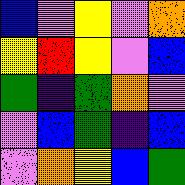[["blue", "violet", "yellow", "violet", "orange"], ["yellow", "red", "yellow", "violet", "blue"], ["green", "indigo", "green", "orange", "violet"], ["violet", "blue", "green", "indigo", "blue"], ["violet", "orange", "yellow", "blue", "green"]]